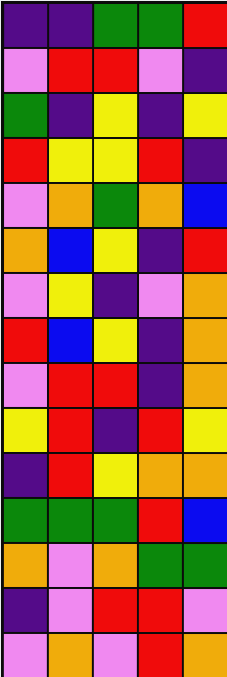[["indigo", "indigo", "green", "green", "red"], ["violet", "red", "red", "violet", "indigo"], ["green", "indigo", "yellow", "indigo", "yellow"], ["red", "yellow", "yellow", "red", "indigo"], ["violet", "orange", "green", "orange", "blue"], ["orange", "blue", "yellow", "indigo", "red"], ["violet", "yellow", "indigo", "violet", "orange"], ["red", "blue", "yellow", "indigo", "orange"], ["violet", "red", "red", "indigo", "orange"], ["yellow", "red", "indigo", "red", "yellow"], ["indigo", "red", "yellow", "orange", "orange"], ["green", "green", "green", "red", "blue"], ["orange", "violet", "orange", "green", "green"], ["indigo", "violet", "red", "red", "violet"], ["violet", "orange", "violet", "red", "orange"]]